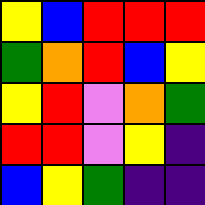[["yellow", "blue", "red", "red", "red"], ["green", "orange", "red", "blue", "yellow"], ["yellow", "red", "violet", "orange", "green"], ["red", "red", "violet", "yellow", "indigo"], ["blue", "yellow", "green", "indigo", "indigo"]]